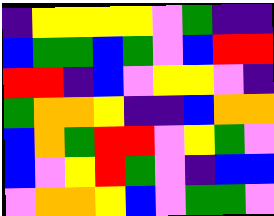[["indigo", "yellow", "yellow", "yellow", "yellow", "violet", "green", "indigo", "indigo"], ["blue", "green", "green", "blue", "green", "violet", "blue", "red", "red"], ["red", "red", "indigo", "blue", "violet", "yellow", "yellow", "violet", "indigo"], ["green", "orange", "orange", "yellow", "indigo", "indigo", "blue", "orange", "orange"], ["blue", "orange", "green", "red", "red", "violet", "yellow", "green", "violet"], ["blue", "violet", "yellow", "red", "green", "violet", "indigo", "blue", "blue"], ["violet", "orange", "orange", "yellow", "blue", "violet", "green", "green", "violet"]]